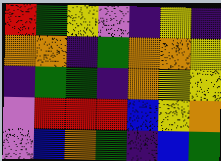[["red", "green", "yellow", "violet", "indigo", "yellow", "indigo"], ["orange", "orange", "indigo", "green", "orange", "orange", "yellow"], ["indigo", "green", "green", "indigo", "orange", "yellow", "yellow"], ["violet", "red", "red", "red", "blue", "yellow", "orange"], ["violet", "blue", "orange", "green", "indigo", "blue", "green"]]